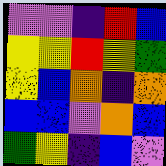[["violet", "violet", "indigo", "red", "blue"], ["yellow", "yellow", "red", "yellow", "green"], ["yellow", "blue", "orange", "indigo", "orange"], ["blue", "blue", "violet", "orange", "blue"], ["green", "yellow", "indigo", "blue", "violet"]]